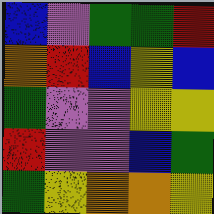[["blue", "violet", "green", "green", "red"], ["orange", "red", "blue", "yellow", "blue"], ["green", "violet", "violet", "yellow", "yellow"], ["red", "violet", "violet", "blue", "green"], ["green", "yellow", "orange", "orange", "yellow"]]